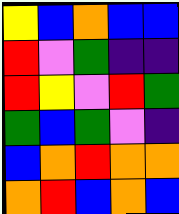[["yellow", "blue", "orange", "blue", "blue"], ["red", "violet", "green", "indigo", "indigo"], ["red", "yellow", "violet", "red", "green"], ["green", "blue", "green", "violet", "indigo"], ["blue", "orange", "red", "orange", "orange"], ["orange", "red", "blue", "orange", "blue"]]